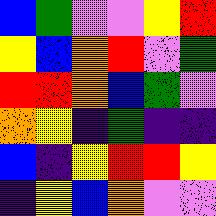[["blue", "green", "violet", "violet", "yellow", "red"], ["yellow", "blue", "orange", "red", "violet", "green"], ["red", "red", "orange", "blue", "green", "violet"], ["orange", "yellow", "indigo", "green", "indigo", "indigo"], ["blue", "indigo", "yellow", "red", "red", "yellow"], ["indigo", "yellow", "blue", "orange", "violet", "violet"]]